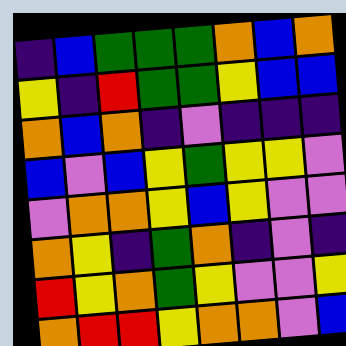[["indigo", "blue", "green", "green", "green", "orange", "blue", "orange"], ["yellow", "indigo", "red", "green", "green", "yellow", "blue", "blue"], ["orange", "blue", "orange", "indigo", "violet", "indigo", "indigo", "indigo"], ["blue", "violet", "blue", "yellow", "green", "yellow", "yellow", "violet"], ["violet", "orange", "orange", "yellow", "blue", "yellow", "violet", "violet"], ["orange", "yellow", "indigo", "green", "orange", "indigo", "violet", "indigo"], ["red", "yellow", "orange", "green", "yellow", "violet", "violet", "yellow"], ["orange", "red", "red", "yellow", "orange", "orange", "violet", "blue"]]